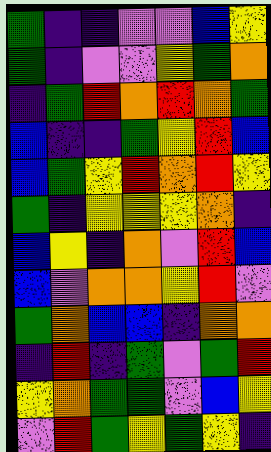[["green", "indigo", "indigo", "violet", "violet", "blue", "yellow"], ["green", "indigo", "violet", "violet", "yellow", "green", "orange"], ["indigo", "green", "red", "orange", "red", "orange", "green"], ["blue", "indigo", "indigo", "green", "yellow", "red", "blue"], ["blue", "green", "yellow", "red", "orange", "red", "yellow"], ["green", "indigo", "yellow", "yellow", "yellow", "orange", "indigo"], ["blue", "yellow", "indigo", "orange", "violet", "red", "blue"], ["blue", "violet", "orange", "orange", "yellow", "red", "violet"], ["green", "orange", "blue", "blue", "indigo", "orange", "orange"], ["indigo", "red", "indigo", "green", "violet", "green", "red"], ["yellow", "orange", "green", "green", "violet", "blue", "yellow"], ["violet", "red", "green", "yellow", "green", "yellow", "indigo"]]